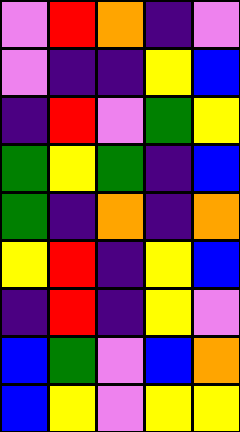[["violet", "red", "orange", "indigo", "violet"], ["violet", "indigo", "indigo", "yellow", "blue"], ["indigo", "red", "violet", "green", "yellow"], ["green", "yellow", "green", "indigo", "blue"], ["green", "indigo", "orange", "indigo", "orange"], ["yellow", "red", "indigo", "yellow", "blue"], ["indigo", "red", "indigo", "yellow", "violet"], ["blue", "green", "violet", "blue", "orange"], ["blue", "yellow", "violet", "yellow", "yellow"]]